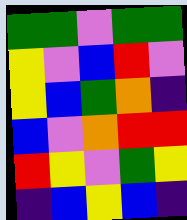[["green", "green", "violet", "green", "green"], ["yellow", "violet", "blue", "red", "violet"], ["yellow", "blue", "green", "orange", "indigo"], ["blue", "violet", "orange", "red", "red"], ["red", "yellow", "violet", "green", "yellow"], ["indigo", "blue", "yellow", "blue", "indigo"]]